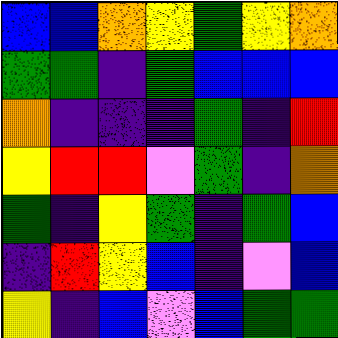[["blue", "blue", "orange", "yellow", "green", "yellow", "orange"], ["green", "green", "indigo", "green", "blue", "blue", "blue"], ["orange", "indigo", "indigo", "indigo", "green", "indigo", "red"], ["yellow", "red", "red", "violet", "green", "indigo", "orange"], ["green", "indigo", "yellow", "green", "indigo", "green", "blue"], ["indigo", "red", "yellow", "blue", "indigo", "violet", "blue"], ["yellow", "indigo", "blue", "violet", "blue", "green", "green"]]